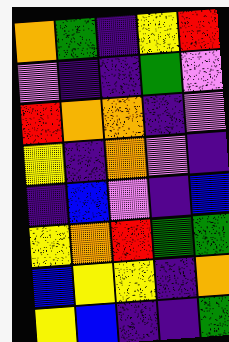[["orange", "green", "indigo", "yellow", "red"], ["violet", "indigo", "indigo", "green", "violet"], ["red", "orange", "orange", "indigo", "violet"], ["yellow", "indigo", "orange", "violet", "indigo"], ["indigo", "blue", "violet", "indigo", "blue"], ["yellow", "orange", "red", "green", "green"], ["blue", "yellow", "yellow", "indigo", "orange"], ["yellow", "blue", "indigo", "indigo", "green"]]